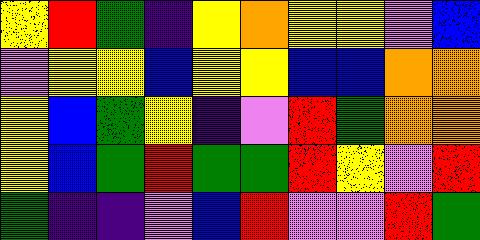[["yellow", "red", "green", "indigo", "yellow", "orange", "yellow", "yellow", "violet", "blue"], ["violet", "yellow", "yellow", "blue", "yellow", "yellow", "blue", "blue", "orange", "orange"], ["yellow", "blue", "green", "yellow", "indigo", "violet", "red", "green", "orange", "orange"], ["yellow", "blue", "green", "red", "green", "green", "red", "yellow", "violet", "red"], ["green", "indigo", "indigo", "violet", "blue", "red", "violet", "violet", "red", "green"]]